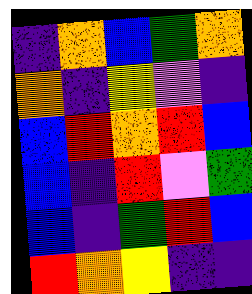[["indigo", "orange", "blue", "green", "orange"], ["orange", "indigo", "yellow", "violet", "indigo"], ["blue", "red", "orange", "red", "blue"], ["blue", "indigo", "red", "violet", "green"], ["blue", "indigo", "green", "red", "blue"], ["red", "orange", "yellow", "indigo", "indigo"]]